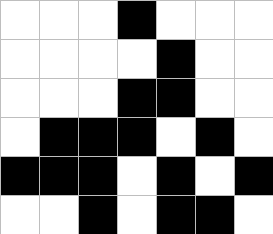[["white", "white", "white", "black", "white", "white", "white"], ["white", "white", "white", "white", "black", "white", "white"], ["white", "white", "white", "black", "black", "white", "white"], ["white", "black", "black", "black", "white", "black", "white"], ["black", "black", "black", "white", "black", "white", "black"], ["white", "white", "black", "white", "black", "black", "white"]]